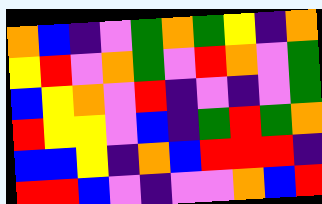[["orange", "blue", "indigo", "violet", "green", "orange", "green", "yellow", "indigo", "orange"], ["yellow", "red", "violet", "orange", "green", "violet", "red", "orange", "violet", "green"], ["blue", "yellow", "orange", "violet", "red", "indigo", "violet", "indigo", "violet", "green"], ["red", "yellow", "yellow", "violet", "blue", "indigo", "green", "red", "green", "orange"], ["blue", "blue", "yellow", "indigo", "orange", "blue", "red", "red", "red", "indigo"], ["red", "red", "blue", "violet", "indigo", "violet", "violet", "orange", "blue", "red"]]